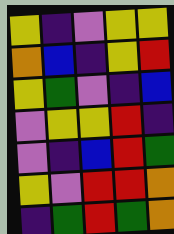[["yellow", "indigo", "violet", "yellow", "yellow"], ["orange", "blue", "indigo", "yellow", "red"], ["yellow", "green", "violet", "indigo", "blue"], ["violet", "yellow", "yellow", "red", "indigo"], ["violet", "indigo", "blue", "red", "green"], ["yellow", "violet", "red", "red", "orange"], ["indigo", "green", "red", "green", "orange"]]